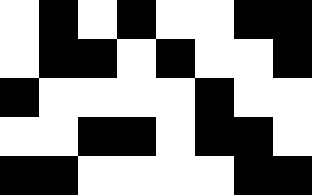[["white", "black", "white", "black", "white", "white", "black", "black"], ["white", "black", "black", "white", "black", "white", "white", "black"], ["black", "white", "white", "white", "white", "black", "white", "white"], ["white", "white", "black", "black", "white", "black", "black", "white"], ["black", "black", "white", "white", "white", "white", "black", "black"]]